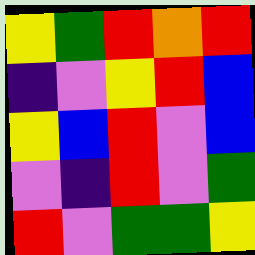[["yellow", "green", "red", "orange", "red"], ["indigo", "violet", "yellow", "red", "blue"], ["yellow", "blue", "red", "violet", "blue"], ["violet", "indigo", "red", "violet", "green"], ["red", "violet", "green", "green", "yellow"]]